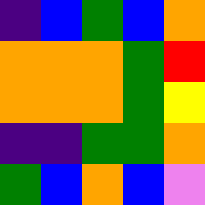[["indigo", "blue", "green", "blue", "orange"], ["orange", "orange", "orange", "green", "red"], ["orange", "orange", "orange", "green", "yellow"], ["indigo", "indigo", "green", "green", "orange"], ["green", "blue", "orange", "blue", "violet"]]